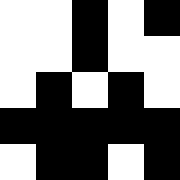[["white", "white", "black", "white", "black"], ["white", "white", "black", "white", "white"], ["white", "black", "white", "black", "white"], ["black", "black", "black", "black", "black"], ["white", "black", "black", "white", "black"]]